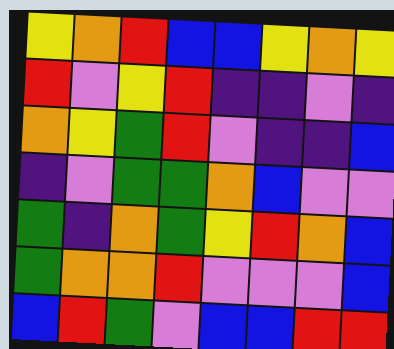[["yellow", "orange", "red", "blue", "blue", "yellow", "orange", "yellow"], ["red", "violet", "yellow", "red", "indigo", "indigo", "violet", "indigo"], ["orange", "yellow", "green", "red", "violet", "indigo", "indigo", "blue"], ["indigo", "violet", "green", "green", "orange", "blue", "violet", "violet"], ["green", "indigo", "orange", "green", "yellow", "red", "orange", "blue"], ["green", "orange", "orange", "red", "violet", "violet", "violet", "blue"], ["blue", "red", "green", "violet", "blue", "blue", "red", "red"]]